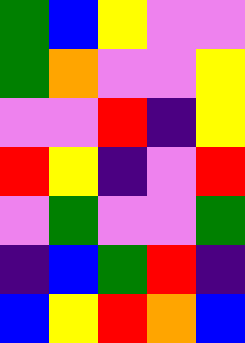[["green", "blue", "yellow", "violet", "violet"], ["green", "orange", "violet", "violet", "yellow"], ["violet", "violet", "red", "indigo", "yellow"], ["red", "yellow", "indigo", "violet", "red"], ["violet", "green", "violet", "violet", "green"], ["indigo", "blue", "green", "red", "indigo"], ["blue", "yellow", "red", "orange", "blue"]]